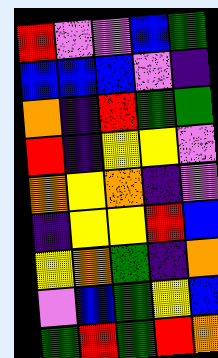[["red", "violet", "violet", "blue", "green"], ["blue", "blue", "blue", "violet", "indigo"], ["orange", "indigo", "red", "green", "green"], ["red", "indigo", "yellow", "yellow", "violet"], ["orange", "yellow", "orange", "indigo", "violet"], ["indigo", "yellow", "yellow", "red", "blue"], ["yellow", "orange", "green", "indigo", "orange"], ["violet", "blue", "green", "yellow", "blue"], ["green", "red", "green", "red", "orange"]]